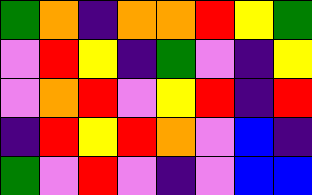[["green", "orange", "indigo", "orange", "orange", "red", "yellow", "green"], ["violet", "red", "yellow", "indigo", "green", "violet", "indigo", "yellow"], ["violet", "orange", "red", "violet", "yellow", "red", "indigo", "red"], ["indigo", "red", "yellow", "red", "orange", "violet", "blue", "indigo"], ["green", "violet", "red", "violet", "indigo", "violet", "blue", "blue"]]